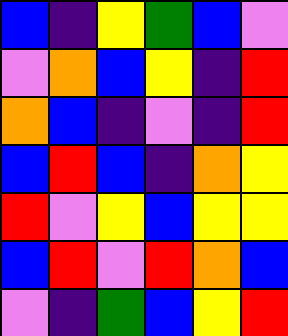[["blue", "indigo", "yellow", "green", "blue", "violet"], ["violet", "orange", "blue", "yellow", "indigo", "red"], ["orange", "blue", "indigo", "violet", "indigo", "red"], ["blue", "red", "blue", "indigo", "orange", "yellow"], ["red", "violet", "yellow", "blue", "yellow", "yellow"], ["blue", "red", "violet", "red", "orange", "blue"], ["violet", "indigo", "green", "blue", "yellow", "red"]]